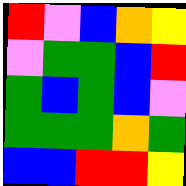[["red", "violet", "blue", "orange", "yellow"], ["violet", "green", "green", "blue", "red"], ["green", "blue", "green", "blue", "violet"], ["green", "green", "green", "orange", "green"], ["blue", "blue", "red", "red", "yellow"]]